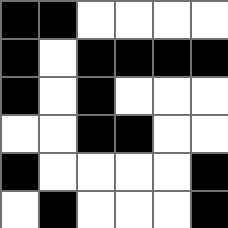[["black", "black", "white", "white", "white", "white"], ["black", "white", "black", "black", "black", "black"], ["black", "white", "black", "white", "white", "white"], ["white", "white", "black", "black", "white", "white"], ["black", "white", "white", "white", "white", "black"], ["white", "black", "white", "white", "white", "black"]]